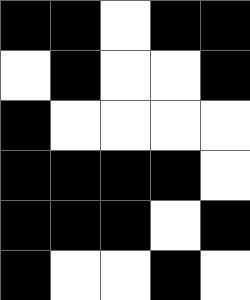[["black", "black", "white", "black", "black"], ["white", "black", "white", "white", "black"], ["black", "white", "white", "white", "white"], ["black", "black", "black", "black", "white"], ["black", "black", "black", "white", "black"], ["black", "white", "white", "black", "white"]]